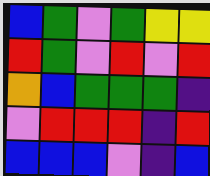[["blue", "green", "violet", "green", "yellow", "yellow"], ["red", "green", "violet", "red", "violet", "red"], ["orange", "blue", "green", "green", "green", "indigo"], ["violet", "red", "red", "red", "indigo", "red"], ["blue", "blue", "blue", "violet", "indigo", "blue"]]